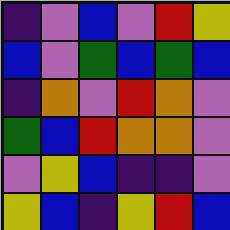[["indigo", "violet", "blue", "violet", "red", "yellow"], ["blue", "violet", "green", "blue", "green", "blue"], ["indigo", "orange", "violet", "red", "orange", "violet"], ["green", "blue", "red", "orange", "orange", "violet"], ["violet", "yellow", "blue", "indigo", "indigo", "violet"], ["yellow", "blue", "indigo", "yellow", "red", "blue"]]